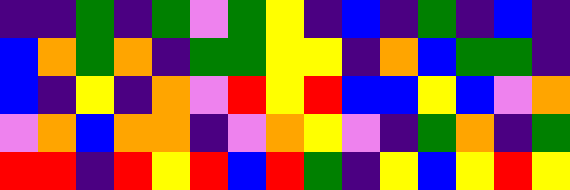[["indigo", "indigo", "green", "indigo", "green", "violet", "green", "yellow", "indigo", "blue", "indigo", "green", "indigo", "blue", "indigo"], ["blue", "orange", "green", "orange", "indigo", "green", "green", "yellow", "yellow", "indigo", "orange", "blue", "green", "green", "indigo"], ["blue", "indigo", "yellow", "indigo", "orange", "violet", "red", "yellow", "red", "blue", "blue", "yellow", "blue", "violet", "orange"], ["violet", "orange", "blue", "orange", "orange", "indigo", "violet", "orange", "yellow", "violet", "indigo", "green", "orange", "indigo", "green"], ["red", "red", "indigo", "red", "yellow", "red", "blue", "red", "green", "indigo", "yellow", "blue", "yellow", "red", "yellow"]]